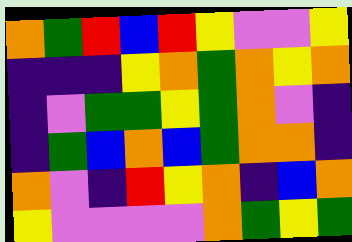[["orange", "green", "red", "blue", "red", "yellow", "violet", "violet", "yellow"], ["indigo", "indigo", "indigo", "yellow", "orange", "green", "orange", "yellow", "orange"], ["indigo", "violet", "green", "green", "yellow", "green", "orange", "violet", "indigo"], ["indigo", "green", "blue", "orange", "blue", "green", "orange", "orange", "indigo"], ["orange", "violet", "indigo", "red", "yellow", "orange", "indigo", "blue", "orange"], ["yellow", "violet", "violet", "violet", "violet", "orange", "green", "yellow", "green"]]